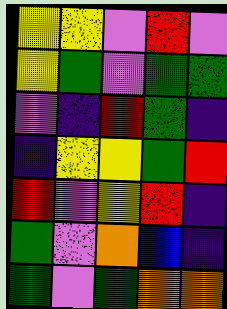[["yellow", "yellow", "violet", "red", "violet"], ["yellow", "green", "violet", "green", "green"], ["violet", "indigo", "red", "green", "indigo"], ["indigo", "yellow", "yellow", "green", "red"], ["red", "violet", "yellow", "red", "indigo"], ["green", "violet", "orange", "blue", "indigo"], ["green", "violet", "green", "orange", "orange"]]